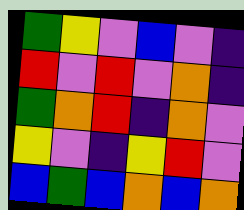[["green", "yellow", "violet", "blue", "violet", "indigo"], ["red", "violet", "red", "violet", "orange", "indigo"], ["green", "orange", "red", "indigo", "orange", "violet"], ["yellow", "violet", "indigo", "yellow", "red", "violet"], ["blue", "green", "blue", "orange", "blue", "orange"]]